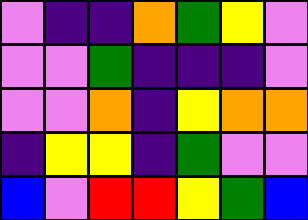[["violet", "indigo", "indigo", "orange", "green", "yellow", "violet"], ["violet", "violet", "green", "indigo", "indigo", "indigo", "violet"], ["violet", "violet", "orange", "indigo", "yellow", "orange", "orange"], ["indigo", "yellow", "yellow", "indigo", "green", "violet", "violet"], ["blue", "violet", "red", "red", "yellow", "green", "blue"]]